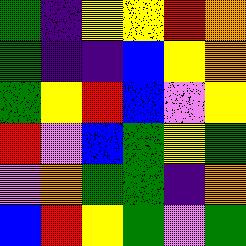[["green", "indigo", "yellow", "yellow", "red", "orange"], ["green", "indigo", "indigo", "blue", "yellow", "orange"], ["green", "yellow", "red", "blue", "violet", "yellow"], ["red", "violet", "blue", "green", "yellow", "green"], ["violet", "orange", "green", "green", "indigo", "orange"], ["blue", "red", "yellow", "green", "violet", "green"]]